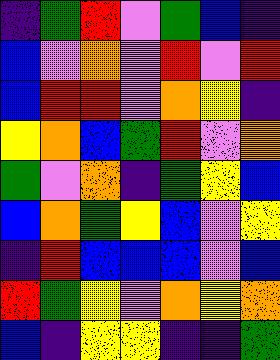[["indigo", "green", "red", "violet", "green", "blue", "indigo"], ["blue", "violet", "orange", "violet", "red", "violet", "red"], ["blue", "red", "red", "violet", "orange", "yellow", "indigo"], ["yellow", "orange", "blue", "green", "red", "violet", "orange"], ["green", "violet", "orange", "indigo", "green", "yellow", "blue"], ["blue", "orange", "green", "yellow", "blue", "violet", "yellow"], ["indigo", "red", "blue", "blue", "blue", "violet", "blue"], ["red", "green", "yellow", "violet", "orange", "yellow", "orange"], ["blue", "indigo", "yellow", "yellow", "indigo", "indigo", "green"]]